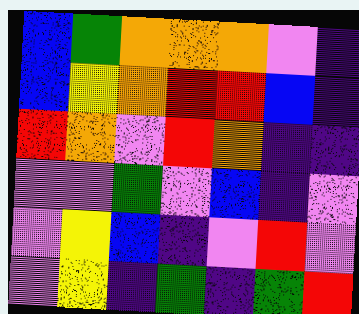[["blue", "green", "orange", "orange", "orange", "violet", "indigo"], ["blue", "yellow", "orange", "red", "red", "blue", "indigo"], ["red", "orange", "violet", "red", "orange", "indigo", "indigo"], ["violet", "violet", "green", "violet", "blue", "indigo", "violet"], ["violet", "yellow", "blue", "indigo", "violet", "red", "violet"], ["violet", "yellow", "indigo", "green", "indigo", "green", "red"]]